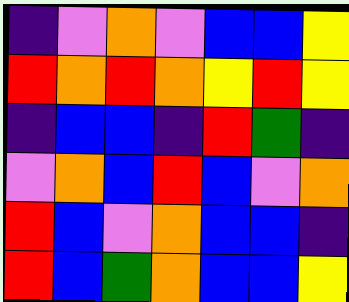[["indigo", "violet", "orange", "violet", "blue", "blue", "yellow"], ["red", "orange", "red", "orange", "yellow", "red", "yellow"], ["indigo", "blue", "blue", "indigo", "red", "green", "indigo"], ["violet", "orange", "blue", "red", "blue", "violet", "orange"], ["red", "blue", "violet", "orange", "blue", "blue", "indigo"], ["red", "blue", "green", "orange", "blue", "blue", "yellow"]]